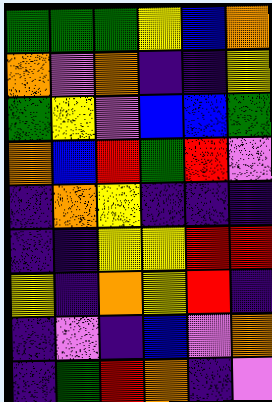[["green", "green", "green", "yellow", "blue", "orange"], ["orange", "violet", "orange", "indigo", "indigo", "yellow"], ["green", "yellow", "violet", "blue", "blue", "green"], ["orange", "blue", "red", "green", "red", "violet"], ["indigo", "orange", "yellow", "indigo", "indigo", "indigo"], ["indigo", "indigo", "yellow", "yellow", "red", "red"], ["yellow", "indigo", "orange", "yellow", "red", "indigo"], ["indigo", "violet", "indigo", "blue", "violet", "orange"], ["indigo", "green", "red", "orange", "indigo", "violet"]]